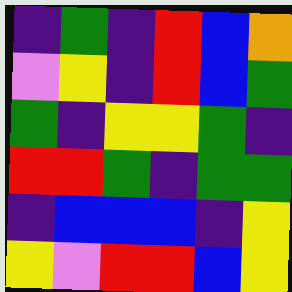[["indigo", "green", "indigo", "red", "blue", "orange"], ["violet", "yellow", "indigo", "red", "blue", "green"], ["green", "indigo", "yellow", "yellow", "green", "indigo"], ["red", "red", "green", "indigo", "green", "green"], ["indigo", "blue", "blue", "blue", "indigo", "yellow"], ["yellow", "violet", "red", "red", "blue", "yellow"]]